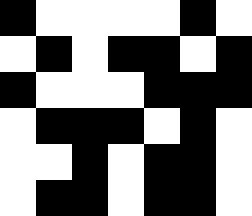[["black", "white", "white", "white", "white", "black", "white"], ["white", "black", "white", "black", "black", "white", "black"], ["black", "white", "white", "white", "black", "black", "black"], ["white", "black", "black", "black", "white", "black", "white"], ["white", "white", "black", "white", "black", "black", "white"], ["white", "black", "black", "white", "black", "black", "white"]]